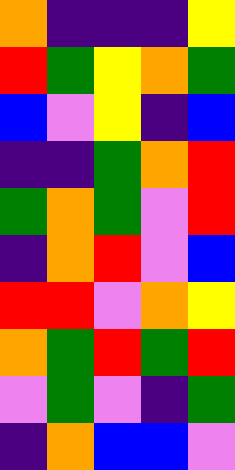[["orange", "indigo", "indigo", "indigo", "yellow"], ["red", "green", "yellow", "orange", "green"], ["blue", "violet", "yellow", "indigo", "blue"], ["indigo", "indigo", "green", "orange", "red"], ["green", "orange", "green", "violet", "red"], ["indigo", "orange", "red", "violet", "blue"], ["red", "red", "violet", "orange", "yellow"], ["orange", "green", "red", "green", "red"], ["violet", "green", "violet", "indigo", "green"], ["indigo", "orange", "blue", "blue", "violet"]]